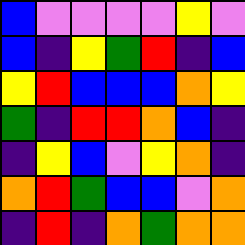[["blue", "violet", "violet", "violet", "violet", "yellow", "violet"], ["blue", "indigo", "yellow", "green", "red", "indigo", "blue"], ["yellow", "red", "blue", "blue", "blue", "orange", "yellow"], ["green", "indigo", "red", "red", "orange", "blue", "indigo"], ["indigo", "yellow", "blue", "violet", "yellow", "orange", "indigo"], ["orange", "red", "green", "blue", "blue", "violet", "orange"], ["indigo", "red", "indigo", "orange", "green", "orange", "orange"]]